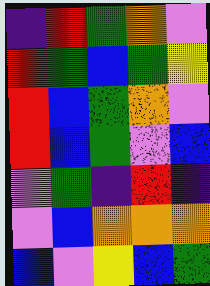[["indigo", "red", "green", "orange", "violet"], ["red", "green", "blue", "green", "yellow"], ["red", "blue", "green", "orange", "violet"], ["red", "blue", "green", "violet", "blue"], ["violet", "green", "indigo", "red", "indigo"], ["violet", "blue", "orange", "orange", "orange"], ["blue", "violet", "yellow", "blue", "green"]]